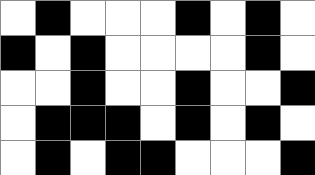[["white", "black", "white", "white", "white", "black", "white", "black", "white"], ["black", "white", "black", "white", "white", "white", "white", "black", "white"], ["white", "white", "black", "white", "white", "black", "white", "white", "black"], ["white", "black", "black", "black", "white", "black", "white", "black", "white"], ["white", "black", "white", "black", "black", "white", "white", "white", "black"]]